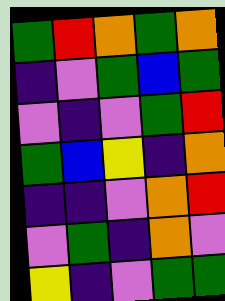[["green", "red", "orange", "green", "orange"], ["indigo", "violet", "green", "blue", "green"], ["violet", "indigo", "violet", "green", "red"], ["green", "blue", "yellow", "indigo", "orange"], ["indigo", "indigo", "violet", "orange", "red"], ["violet", "green", "indigo", "orange", "violet"], ["yellow", "indigo", "violet", "green", "green"]]